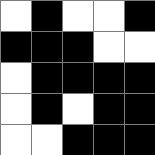[["white", "black", "white", "white", "black"], ["black", "black", "black", "white", "white"], ["white", "black", "black", "black", "black"], ["white", "black", "white", "black", "black"], ["white", "white", "black", "black", "black"]]